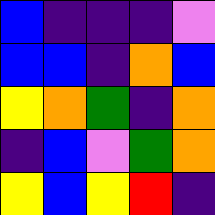[["blue", "indigo", "indigo", "indigo", "violet"], ["blue", "blue", "indigo", "orange", "blue"], ["yellow", "orange", "green", "indigo", "orange"], ["indigo", "blue", "violet", "green", "orange"], ["yellow", "blue", "yellow", "red", "indigo"]]